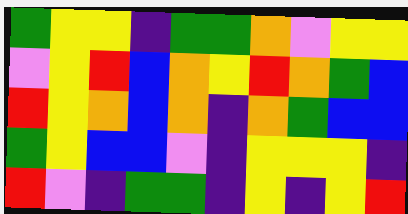[["green", "yellow", "yellow", "indigo", "green", "green", "orange", "violet", "yellow", "yellow"], ["violet", "yellow", "red", "blue", "orange", "yellow", "red", "orange", "green", "blue"], ["red", "yellow", "orange", "blue", "orange", "indigo", "orange", "green", "blue", "blue"], ["green", "yellow", "blue", "blue", "violet", "indigo", "yellow", "yellow", "yellow", "indigo"], ["red", "violet", "indigo", "green", "green", "indigo", "yellow", "indigo", "yellow", "red"]]